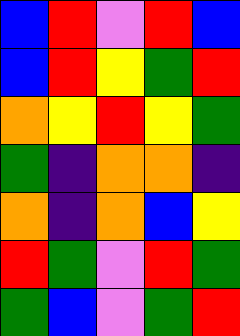[["blue", "red", "violet", "red", "blue"], ["blue", "red", "yellow", "green", "red"], ["orange", "yellow", "red", "yellow", "green"], ["green", "indigo", "orange", "orange", "indigo"], ["orange", "indigo", "orange", "blue", "yellow"], ["red", "green", "violet", "red", "green"], ["green", "blue", "violet", "green", "red"]]